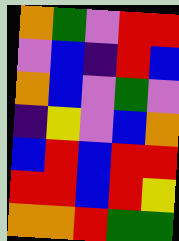[["orange", "green", "violet", "red", "red"], ["violet", "blue", "indigo", "red", "blue"], ["orange", "blue", "violet", "green", "violet"], ["indigo", "yellow", "violet", "blue", "orange"], ["blue", "red", "blue", "red", "red"], ["red", "red", "blue", "red", "yellow"], ["orange", "orange", "red", "green", "green"]]